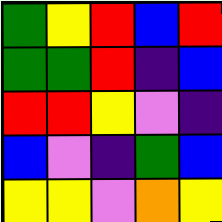[["green", "yellow", "red", "blue", "red"], ["green", "green", "red", "indigo", "blue"], ["red", "red", "yellow", "violet", "indigo"], ["blue", "violet", "indigo", "green", "blue"], ["yellow", "yellow", "violet", "orange", "yellow"]]